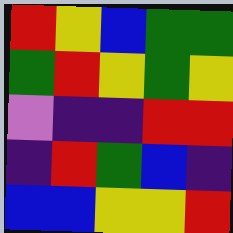[["red", "yellow", "blue", "green", "green"], ["green", "red", "yellow", "green", "yellow"], ["violet", "indigo", "indigo", "red", "red"], ["indigo", "red", "green", "blue", "indigo"], ["blue", "blue", "yellow", "yellow", "red"]]